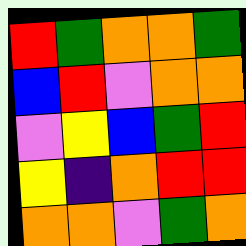[["red", "green", "orange", "orange", "green"], ["blue", "red", "violet", "orange", "orange"], ["violet", "yellow", "blue", "green", "red"], ["yellow", "indigo", "orange", "red", "red"], ["orange", "orange", "violet", "green", "orange"]]